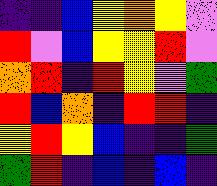[["indigo", "indigo", "blue", "yellow", "orange", "yellow", "violet"], ["red", "violet", "blue", "yellow", "yellow", "red", "violet"], ["orange", "red", "indigo", "red", "yellow", "violet", "green"], ["red", "blue", "orange", "indigo", "red", "red", "indigo"], ["yellow", "red", "yellow", "blue", "indigo", "indigo", "green"], ["green", "red", "indigo", "blue", "indigo", "blue", "indigo"]]